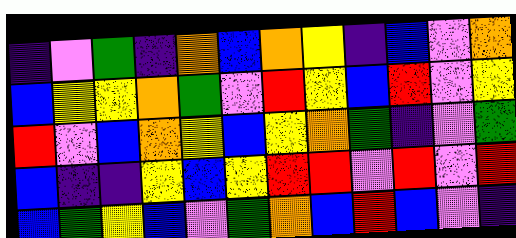[["indigo", "violet", "green", "indigo", "orange", "blue", "orange", "yellow", "indigo", "blue", "violet", "orange"], ["blue", "yellow", "yellow", "orange", "green", "violet", "red", "yellow", "blue", "red", "violet", "yellow"], ["red", "violet", "blue", "orange", "yellow", "blue", "yellow", "orange", "green", "indigo", "violet", "green"], ["blue", "indigo", "indigo", "yellow", "blue", "yellow", "red", "red", "violet", "red", "violet", "red"], ["blue", "green", "yellow", "blue", "violet", "green", "orange", "blue", "red", "blue", "violet", "indigo"]]